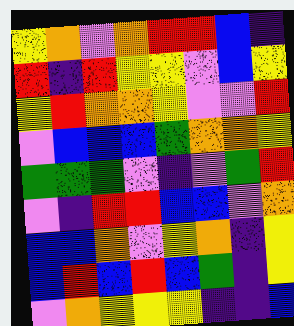[["yellow", "orange", "violet", "orange", "red", "red", "blue", "indigo"], ["red", "indigo", "red", "yellow", "yellow", "violet", "blue", "yellow"], ["yellow", "red", "orange", "orange", "yellow", "violet", "violet", "red"], ["violet", "blue", "blue", "blue", "green", "orange", "orange", "yellow"], ["green", "green", "green", "violet", "indigo", "violet", "green", "red"], ["violet", "indigo", "red", "red", "blue", "blue", "violet", "orange"], ["blue", "blue", "orange", "violet", "yellow", "orange", "indigo", "yellow"], ["blue", "red", "blue", "red", "blue", "green", "indigo", "yellow"], ["violet", "orange", "yellow", "yellow", "yellow", "indigo", "indigo", "blue"]]